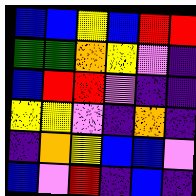[["blue", "blue", "yellow", "blue", "red", "red"], ["green", "green", "orange", "yellow", "violet", "indigo"], ["blue", "red", "red", "violet", "indigo", "indigo"], ["yellow", "yellow", "violet", "indigo", "orange", "indigo"], ["indigo", "orange", "yellow", "blue", "blue", "violet"], ["blue", "violet", "red", "indigo", "blue", "indigo"]]